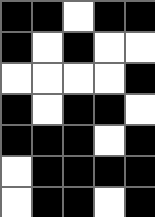[["black", "black", "white", "black", "black"], ["black", "white", "black", "white", "white"], ["white", "white", "white", "white", "black"], ["black", "white", "black", "black", "white"], ["black", "black", "black", "white", "black"], ["white", "black", "black", "black", "black"], ["white", "black", "black", "white", "black"]]